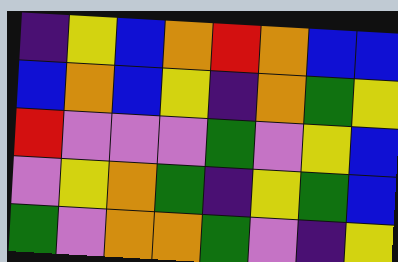[["indigo", "yellow", "blue", "orange", "red", "orange", "blue", "blue"], ["blue", "orange", "blue", "yellow", "indigo", "orange", "green", "yellow"], ["red", "violet", "violet", "violet", "green", "violet", "yellow", "blue"], ["violet", "yellow", "orange", "green", "indigo", "yellow", "green", "blue"], ["green", "violet", "orange", "orange", "green", "violet", "indigo", "yellow"]]